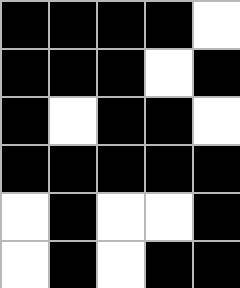[["black", "black", "black", "black", "white"], ["black", "black", "black", "white", "black"], ["black", "white", "black", "black", "white"], ["black", "black", "black", "black", "black"], ["white", "black", "white", "white", "black"], ["white", "black", "white", "black", "black"]]